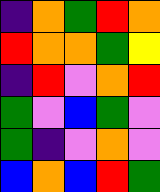[["indigo", "orange", "green", "red", "orange"], ["red", "orange", "orange", "green", "yellow"], ["indigo", "red", "violet", "orange", "red"], ["green", "violet", "blue", "green", "violet"], ["green", "indigo", "violet", "orange", "violet"], ["blue", "orange", "blue", "red", "green"]]